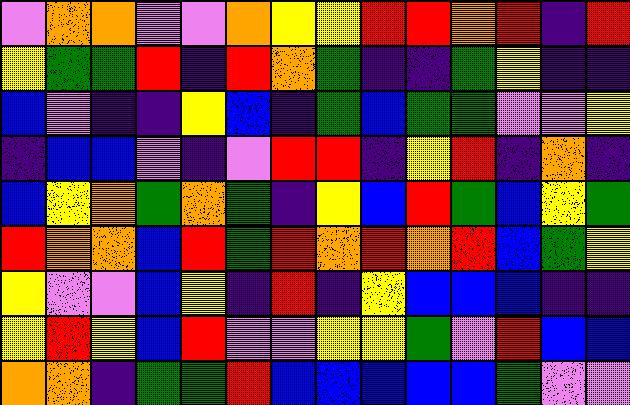[["violet", "orange", "orange", "violet", "violet", "orange", "yellow", "yellow", "red", "red", "orange", "red", "indigo", "red"], ["yellow", "green", "green", "red", "indigo", "red", "orange", "green", "indigo", "indigo", "green", "yellow", "indigo", "indigo"], ["blue", "violet", "indigo", "indigo", "yellow", "blue", "indigo", "green", "blue", "green", "green", "violet", "violet", "yellow"], ["indigo", "blue", "blue", "violet", "indigo", "violet", "red", "red", "indigo", "yellow", "red", "indigo", "orange", "indigo"], ["blue", "yellow", "orange", "green", "orange", "green", "indigo", "yellow", "blue", "red", "green", "blue", "yellow", "green"], ["red", "orange", "orange", "blue", "red", "green", "red", "orange", "red", "orange", "red", "blue", "green", "yellow"], ["yellow", "violet", "violet", "blue", "yellow", "indigo", "red", "indigo", "yellow", "blue", "blue", "blue", "indigo", "indigo"], ["yellow", "red", "yellow", "blue", "red", "violet", "violet", "yellow", "yellow", "green", "violet", "red", "blue", "blue"], ["orange", "orange", "indigo", "green", "green", "red", "blue", "blue", "blue", "blue", "blue", "green", "violet", "violet"]]